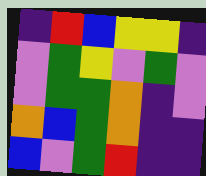[["indigo", "red", "blue", "yellow", "yellow", "indigo"], ["violet", "green", "yellow", "violet", "green", "violet"], ["violet", "green", "green", "orange", "indigo", "violet"], ["orange", "blue", "green", "orange", "indigo", "indigo"], ["blue", "violet", "green", "red", "indigo", "indigo"]]